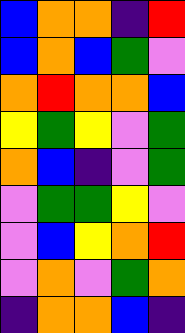[["blue", "orange", "orange", "indigo", "red"], ["blue", "orange", "blue", "green", "violet"], ["orange", "red", "orange", "orange", "blue"], ["yellow", "green", "yellow", "violet", "green"], ["orange", "blue", "indigo", "violet", "green"], ["violet", "green", "green", "yellow", "violet"], ["violet", "blue", "yellow", "orange", "red"], ["violet", "orange", "violet", "green", "orange"], ["indigo", "orange", "orange", "blue", "indigo"]]